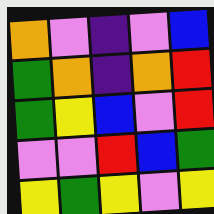[["orange", "violet", "indigo", "violet", "blue"], ["green", "orange", "indigo", "orange", "red"], ["green", "yellow", "blue", "violet", "red"], ["violet", "violet", "red", "blue", "green"], ["yellow", "green", "yellow", "violet", "yellow"]]